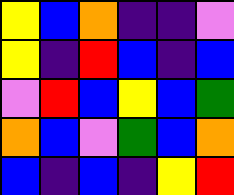[["yellow", "blue", "orange", "indigo", "indigo", "violet"], ["yellow", "indigo", "red", "blue", "indigo", "blue"], ["violet", "red", "blue", "yellow", "blue", "green"], ["orange", "blue", "violet", "green", "blue", "orange"], ["blue", "indigo", "blue", "indigo", "yellow", "red"]]